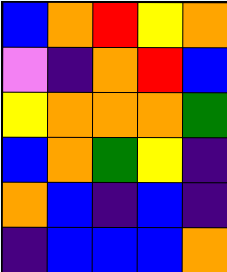[["blue", "orange", "red", "yellow", "orange"], ["violet", "indigo", "orange", "red", "blue"], ["yellow", "orange", "orange", "orange", "green"], ["blue", "orange", "green", "yellow", "indigo"], ["orange", "blue", "indigo", "blue", "indigo"], ["indigo", "blue", "blue", "blue", "orange"]]